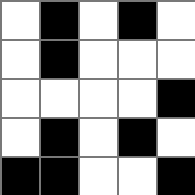[["white", "black", "white", "black", "white"], ["white", "black", "white", "white", "white"], ["white", "white", "white", "white", "black"], ["white", "black", "white", "black", "white"], ["black", "black", "white", "white", "black"]]